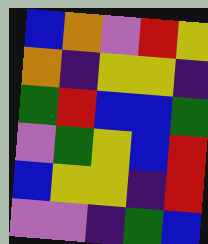[["blue", "orange", "violet", "red", "yellow"], ["orange", "indigo", "yellow", "yellow", "indigo"], ["green", "red", "blue", "blue", "green"], ["violet", "green", "yellow", "blue", "red"], ["blue", "yellow", "yellow", "indigo", "red"], ["violet", "violet", "indigo", "green", "blue"]]